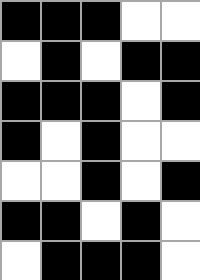[["black", "black", "black", "white", "white"], ["white", "black", "white", "black", "black"], ["black", "black", "black", "white", "black"], ["black", "white", "black", "white", "white"], ["white", "white", "black", "white", "black"], ["black", "black", "white", "black", "white"], ["white", "black", "black", "black", "white"]]